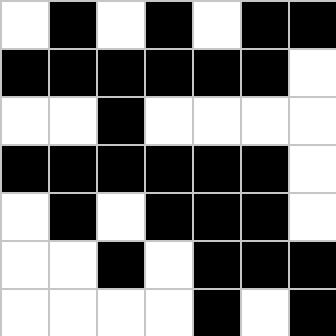[["white", "black", "white", "black", "white", "black", "black"], ["black", "black", "black", "black", "black", "black", "white"], ["white", "white", "black", "white", "white", "white", "white"], ["black", "black", "black", "black", "black", "black", "white"], ["white", "black", "white", "black", "black", "black", "white"], ["white", "white", "black", "white", "black", "black", "black"], ["white", "white", "white", "white", "black", "white", "black"]]